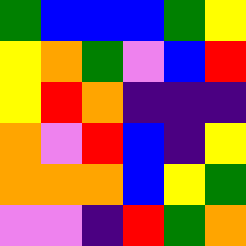[["green", "blue", "blue", "blue", "green", "yellow"], ["yellow", "orange", "green", "violet", "blue", "red"], ["yellow", "red", "orange", "indigo", "indigo", "indigo"], ["orange", "violet", "red", "blue", "indigo", "yellow"], ["orange", "orange", "orange", "blue", "yellow", "green"], ["violet", "violet", "indigo", "red", "green", "orange"]]